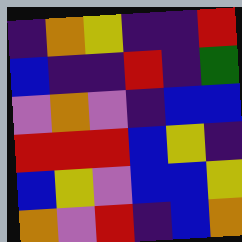[["indigo", "orange", "yellow", "indigo", "indigo", "red"], ["blue", "indigo", "indigo", "red", "indigo", "green"], ["violet", "orange", "violet", "indigo", "blue", "blue"], ["red", "red", "red", "blue", "yellow", "indigo"], ["blue", "yellow", "violet", "blue", "blue", "yellow"], ["orange", "violet", "red", "indigo", "blue", "orange"]]